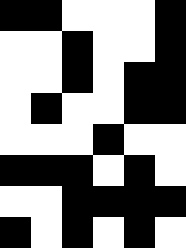[["black", "black", "white", "white", "white", "black"], ["white", "white", "black", "white", "white", "black"], ["white", "white", "black", "white", "black", "black"], ["white", "black", "white", "white", "black", "black"], ["white", "white", "white", "black", "white", "white"], ["black", "black", "black", "white", "black", "white"], ["white", "white", "black", "black", "black", "black"], ["black", "white", "black", "white", "black", "white"]]